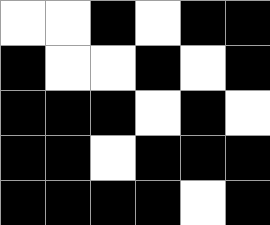[["white", "white", "black", "white", "black", "black"], ["black", "white", "white", "black", "white", "black"], ["black", "black", "black", "white", "black", "white"], ["black", "black", "white", "black", "black", "black"], ["black", "black", "black", "black", "white", "black"]]